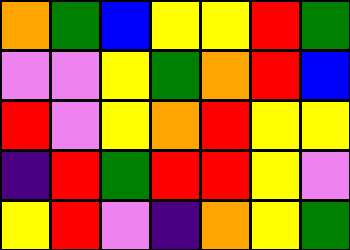[["orange", "green", "blue", "yellow", "yellow", "red", "green"], ["violet", "violet", "yellow", "green", "orange", "red", "blue"], ["red", "violet", "yellow", "orange", "red", "yellow", "yellow"], ["indigo", "red", "green", "red", "red", "yellow", "violet"], ["yellow", "red", "violet", "indigo", "orange", "yellow", "green"]]